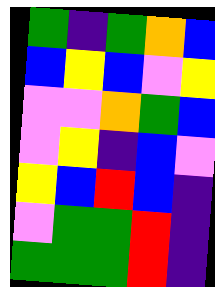[["green", "indigo", "green", "orange", "blue"], ["blue", "yellow", "blue", "violet", "yellow"], ["violet", "violet", "orange", "green", "blue"], ["violet", "yellow", "indigo", "blue", "violet"], ["yellow", "blue", "red", "blue", "indigo"], ["violet", "green", "green", "red", "indigo"], ["green", "green", "green", "red", "indigo"]]